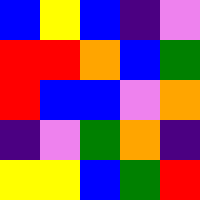[["blue", "yellow", "blue", "indigo", "violet"], ["red", "red", "orange", "blue", "green"], ["red", "blue", "blue", "violet", "orange"], ["indigo", "violet", "green", "orange", "indigo"], ["yellow", "yellow", "blue", "green", "red"]]